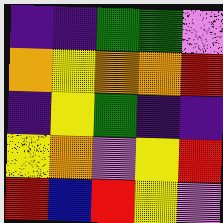[["indigo", "indigo", "green", "green", "violet"], ["orange", "yellow", "orange", "orange", "red"], ["indigo", "yellow", "green", "indigo", "indigo"], ["yellow", "orange", "violet", "yellow", "red"], ["red", "blue", "red", "yellow", "violet"]]